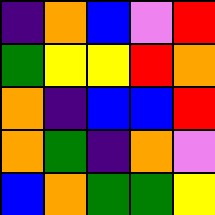[["indigo", "orange", "blue", "violet", "red"], ["green", "yellow", "yellow", "red", "orange"], ["orange", "indigo", "blue", "blue", "red"], ["orange", "green", "indigo", "orange", "violet"], ["blue", "orange", "green", "green", "yellow"]]